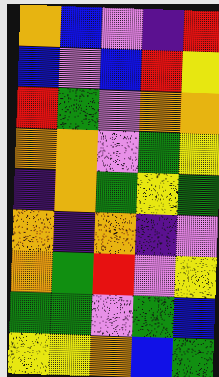[["orange", "blue", "violet", "indigo", "red"], ["blue", "violet", "blue", "red", "yellow"], ["red", "green", "violet", "orange", "orange"], ["orange", "orange", "violet", "green", "yellow"], ["indigo", "orange", "green", "yellow", "green"], ["orange", "indigo", "orange", "indigo", "violet"], ["orange", "green", "red", "violet", "yellow"], ["green", "green", "violet", "green", "blue"], ["yellow", "yellow", "orange", "blue", "green"]]